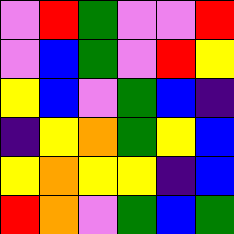[["violet", "red", "green", "violet", "violet", "red"], ["violet", "blue", "green", "violet", "red", "yellow"], ["yellow", "blue", "violet", "green", "blue", "indigo"], ["indigo", "yellow", "orange", "green", "yellow", "blue"], ["yellow", "orange", "yellow", "yellow", "indigo", "blue"], ["red", "orange", "violet", "green", "blue", "green"]]